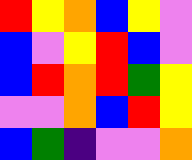[["red", "yellow", "orange", "blue", "yellow", "violet"], ["blue", "violet", "yellow", "red", "blue", "violet"], ["blue", "red", "orange", "red", "green", "yellow"], ["violet", "violet", "orange", "blue", "red", "yellow"], ["blue", "green", "indigo", "violet", "violet", "orange"]]